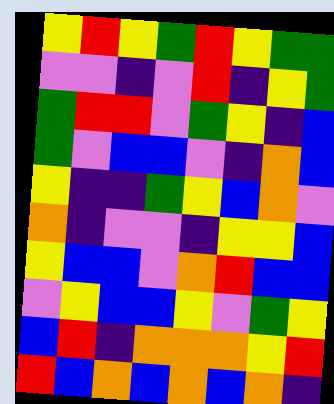[["yellow", "red", "yellow", "green", "red", "yellow", "green", "green"], ["violet", "violet", "indigo", "violet", "red", "indigo", "yellow", "green"], ["green", "red", "red", "violet", "green", "yellow", "indigo", "blue"], ["green", "violet", "blue", "blue", "violet", "indigo", "orange", "blue"], ["yellow", "indigo", "indigo", "green", "yellow", "blue", "orange", "violet"], ["orange", "indigo", "violet", "violet", "indigo", "yellow", "yellow", "blue"], ["yellow", "blue", "blue", "violet", "orange", "red", "blue", "blue"], ["violet", "yellow", "blue", "blue", "yellow", "violet", "green", "yellow"], ["blue", "red", "indigo", "orange", "orange", "orange", "yellow", "red"], ["red", "blue", "orange", "blue", "orange", "blue", "orange", "indigo"]]